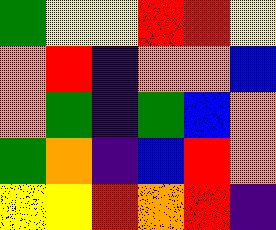[["green", "yellow", "yellow", "red", "red", "yellow"], ["orange", "red", "indigo", "orange", "orange", "blue"], ["orange", "green", "indigo", "green", "blue", "orange"], ["green", "orange", "indigo", "blue", "red", "orange"], ["yellow", "yellow", "red", "orange", "red", "indigo"]]